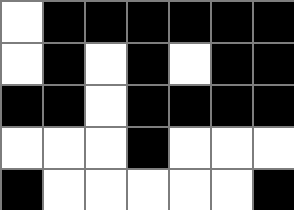[["white", "black", "black", "black", "black", "black", "black"], ["white", "black", "white", "black", "white", "black", "black"], ["black", "black", "white", "black", "black", "black", "black"], ["white", "white", "white", "black", "white", "white", "white"], ["black", "white", "white", "white", "white", "white", "black"]]